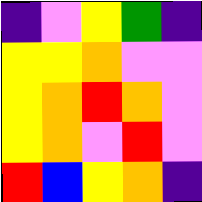[["indigo", "violet", "yellow", "green", "indigo"], ["yellow", "yellow", "orange", "violet", "violet"], ["yellow", "orange", "red", "orange", "violet"], ["yellow", "orange", "violet", "red", "violet"], ["red", "blue", "yellow", "orange", "indigo"]]